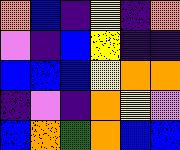[["orange", "blue", "indigo", "yellow", "indigo", "orange"], ["violet", "indigo", "blue", "yellow", "indigo", "indigo"], ["blue", "blue", "blue", "yellow", "orange", "orange"], ["indigo", "violet", "indigo", "orange", "yellow", "violet"], ["blue", "orange", "green", "orange", "blue", "blue"]]